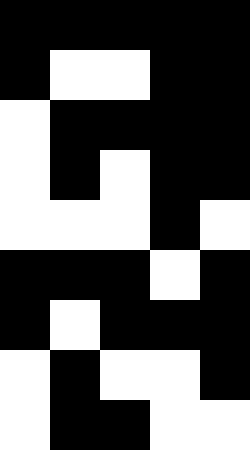[["black", "black", "black", "black", "black"], ["black", "white", "white", "black", "black"], ["white", "black", "black", "black", "black"], ["white", "black", "white", "black", "black"], ["white", "white", "white", "black", "white"], ["black", "black", "black", "white", "black"], ["black", "white", "black", "black", "black"], ["white", "black", "white", "white", "black"], ["white", "black", "black", "white", "white"]]